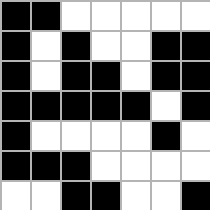[["black", "black", "white", "white", "white", "white", "white"], ["black", "white", "black", "white", "white", "black", "black"], ["black", "white", "black", "black", "white", "black", "black"], ["black", "black", "black", "black", "black", "white", "black"], ["black", "white", "white", "white", "white", "black", "white"], ["black", "black", "black", "white", "white", "white", "white"], ["white", "white", "black", "black", "white", "white", "black"]]